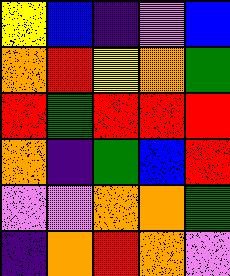[["yellow", "blue", "indigo", "violet", "blue"], ["orange", "red", "yellow", "orange", "green"], ["red", "green", "red", "red", "red"], ["orange", "indigo", "green", "blue", "red"], ["violet", "violet", "orange", "orange", "green"], ["indigo", "orange", "red", "orange", "violet"]]